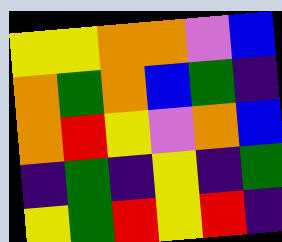[["yellow", "yellow", "orange", "orange", "violet", "blue"], ["orange", "green", "orange", "blue", "green", "indigo"], ["orange", "red", "yellow", "violet", "orange", "blue"], ["indigo", "green", "indigo", "yellow", "indigo", "green"], ["yellow", "green", "red", "yellow", "red", "indigo"]]